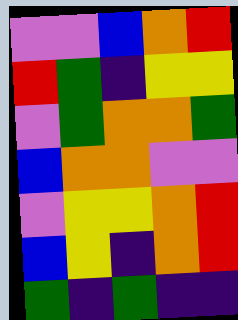[["violet", "violet", "blue", "orange", "red"], ["red", "green", "indigo", "yellow", "yellow"], ["violet", "green", "orange", "orange", "green"], ["blue", "orange", "orange", "violet", "violet"], ["violet", "yellow", "yellow", "orange", "red"], ["blue", "yellow", "indigo", "orange", "red"], ["green", "indigo", "green", "indigo", "indigo"]]